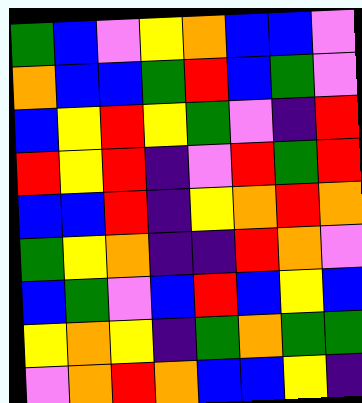[["green", "blue", "violet", "yellow", "orange", "blue", "blue", "violet"], ["orange", "blue", "blue", "green", "red", "blue", "green", "violet"], ["blue", "yellow", "red", "yellow", "green", "violet", "indigo", "red"], ["red", "yellow", "red", "indigo", "violet", "red", "green", "red"], ["blue", "blue", "red", "indigo", "yellow", "orange", "red", "orange"], ["green", "yellow", "orange", "indigo", "indigo", "red", "orange", "violet"], ["blue", "green", "violet", "blue", "red", "blue", "yellow", "blue"], ["yellow", "orange", "yellow", "indigo", "green", "orange", "green", "green"], ["violet", "orange", "red", "orange", "blue", "blue", "yellow", "indigo"]]